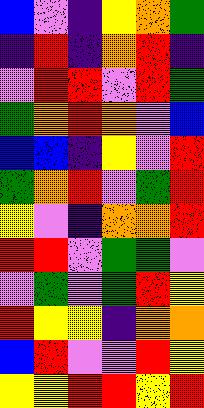[["blue", "violet", "indigo", "yellow", "orange", "green"], ["indigo", "red", "indigo", "orange", "red", "indigo"], ["violet", "red", "red", "violet", "red", "green"], ["green", "orange", "red", "orange", "violet", "blue"], ["blue", "blue", "indigo", "yellow", "violet", "red"], ["green", "orange", "red", "violet", "green", "red"], ["yellow", "violet", "indigo", "orange", "orange", "red"], ["red", "red", "violet", "green", "green", "violet"], ["violet", "green", "violet", "green", "red", "yellow"], ["red", "yellow", "yellow", "indigo", "orange", "orange"], ["blue", "red", "violet", "violet", "red", "yellow"], ["yellow", "yellow", "red", "red", "yellow", "red"]]